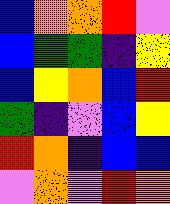[["blue", "orange", "orange", "red", "violet"], ["blue", "green", "green", "indigo", "yellow"], ["blue", "yellow", "orange", "blue", "red"], ["green", "indigo", "violet", "blue", "yellow"], ["red", "orange", "indigo", "blue", "blue"], ["violet", "orange", "violet", "red", "orange"]]